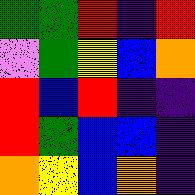[["green", "green", "red", "indigo", "red"], ["violet", "green", "yellow", "blue", "orange"], ["red", "blue", "red", "indigo", "indigo"], ["red", "green", "blue", "blue", "indigo"], ["orange", "yellow", "blue", "orange", "indigo"]]